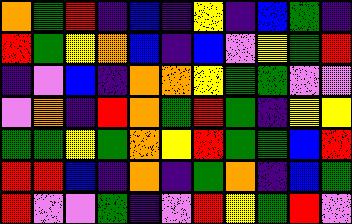[["orange", "green", "red", "indigo", "blue", "indigo", "yellow", "indigo", "blue", "green", "indigo"], ["red", "green", "yellow", "orange", "blue", "indigo", "blue", "violet", "yellow", "green", "red"], ["indigo", "violet", "blue", "indigo", "orange", "orange", "yellow", "green", "green", "violet", "violet"], ["violet", "orange", "indigo", "red", "orange", "green", "red", "green", "indigo", "yellow", "yellow"], ["green", "green", "yellow", "green", "orange", "yellow", "red", "green", "green", "blue", "red"], ["red", "red", "blue", "indigo", "orange", "indigo", "green", "orange", "indigo", "blue", "green"], ["red", "violet", "violet", "green", "indigo", "violet", "red", "yellow", "green", "red", "violet"]]